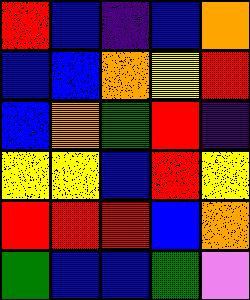[["red", "blue", "indigo", "blue", "orange"], ["blue", "blue", "orange", "yellow", "red"], ["blue", "orange", "green", "red", "indigo"], ["yellow", "yellow", "blue", "red", "yellow"], ["red", "red", "red", "blue", "orange"], ["green", "blue", "blue", "green", "violet"]]